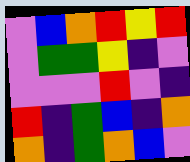[["violet", "blue", "orange", "red", "yellow", "red"], ["violet", "green", "green", "yellow", "indigo", "violet"], ["violet", "violet", "violet", "red", "violet", "indigo"], ["red", "indigo", "green", "blue", "indigo", "orange"], ["orange", "indigo", "green", "orange", "blue", "violet"]]